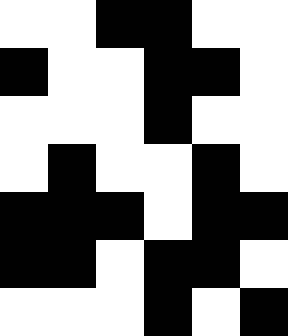[["white", "white", "black", "black", "white", "white"], ["black", "white", "white", "black", "black", "white"], ["white", "white", "white", "black", "white", "white"], ["white", "black", "white", "white", "black", "white"], ["black", "black", "black", "white", "black", "black"], ["black", "black", "white", "black", "black", "white"], ["white", "white", "white", "black", "white", "black"]]